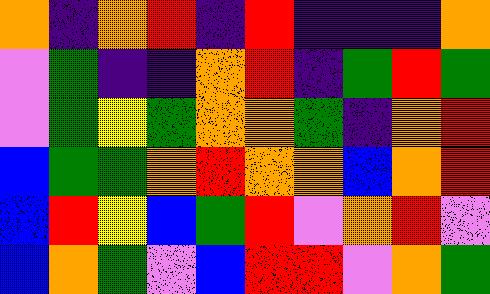[["orange", "indigo", "orange", "red", "indigo", "red", "indigo", "indigo", "indigo", "orange"], ["violet", "green", "indigo", "indigo", "orange", "red", "indigo", "green", "red", "green"], ["violet", "green", "yellow", "green", "orange", "orange", "green", "indigo", "orange", "red"], ["blue", "green", "green", "orange", "red", "orange", "orange", "blue", "orange", "red"], ["blue", "red", "yellow", "blue", "green", "red", "violet", "orange", "red", "violet"], ["blue", "orange", "green", "violet", "blue", "red", "red", "violet", "orange", "green"]]